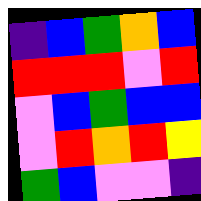[["indigo", "blue", "green", "orange", "blue"], ["red", "red", "red", "violet", "red"], ["violet", "blue", "green", "blue", "blue"], ["violet", "red", "orange", "red", "yellow"], ["green", "blue", "violet", "violet", "indigo"]]